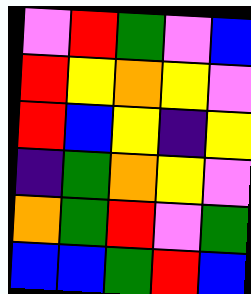[["violet", "red", "green", "violet", "blue"], ["red", "yellow", "orange", "yellow", "violet"], ["red", "blue", "yellow", "indigo", "yellow"], ["indigo", "green", "orange", "yellow", "violet"], ["orange", "green", "red", "violet", "green"], ["blue", "blue", "green", "red", "blue"]]